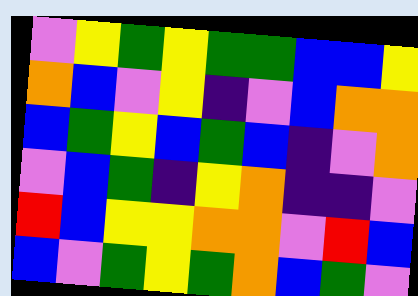[["violet", "yellow", "green", "yellow", "green", "green", "blue", "blue", "yellow"], ["orange", "blue", "violet", "yellow", "indigo", "violet", "blue", "orange", "orange"], ["blue", "green", "yellow", "blue", "green", "blue", "indigo", "violet", "orange"], ["violet", "blue", "green", "indigo", "yellow", "orange", "indigo", "indigo", "violet"], ["red", "blue", "yellow", "yellow", "orange", "orange", "violet", "red", "blue"], ["blue", "violet", "green", "yellow", "green", "orange", "blue", "green", "violet"]]